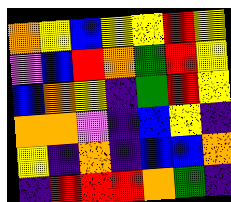[["orange", "yellow", "blue", "yellow", "yellow", "red", "yellow"], ["violet", "blue", "red", "orange", "green", "red", "yellow"], ["blue", "orange", "yellow", "indigo", "green", "red", "yellow"], ["orange", "orange", "violet", "indigo", "blue", "yellow", "indigo"], ["yellow", "indigo", "orange", "indigo", "blue", "blue", "orange"], ["indigo", "red", "red", "red", "orange", "green", "indigo"]]